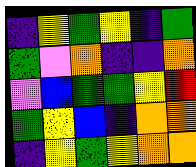[["indigo", "yellow", "green", "yellow", "indigo", "green"], ["green", "violet", "orange", "indigo", "indigo", "orange"], ["violet", "blue", "green", "green", "yellow", "red"], ["green", "yellow", "blue", "indigo", "orange", "orange"], ["indigo", "yellow", "green", "yellow", "orange", "orange"]]